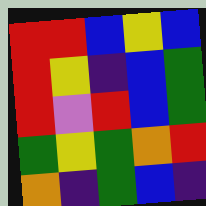[["red", "red", "blue", "yellow", "blue"], ["red", "yellow", "indigo", "blue", "green"], ["red", "violet", "red", "blue", "green"], ["green", "yellow", "green", "orange", "red"], ["orange", "indigo", "green", "blue", "indigo"]]